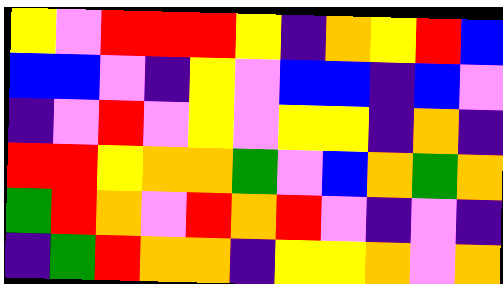[["yellow", "violet", "red", "red", "red", "yellow", "indigo", "orange", "yellow", "red", "blue"], ["blue", "blue", "violet", "indigo", "yellow", "violet", "blue", "blue", "indigo", "blue", "violet"], ["indigo", "violet", "red", "violet", "yellow", "violet", "yellow", "yellow", "indigo", "orange", "indigo"], ["red", "red", "yellow", "orange", "orange", "green", "violet", "blue", "orange", "green", "orange"], ["green", "red", "orange", "violet", "red", "orange", "red", "violet", "indigo", "violet", "indigo"], ["indigo", "green", "red", "orange", "orange", "indigo", "yellow", "yellow", "orange", "violet", "orange"]]